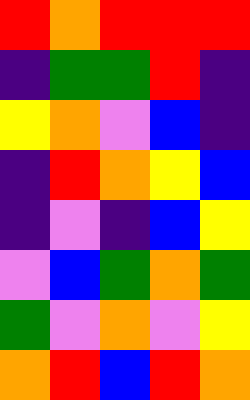[["red", "orange", "red", "red", "red"], ["indigo", "green", "green", "red", "indigo"], ["yellow", "orange", "violet", "blue", "indigo"], ["indigo", "red", "orange", "yellow", "blue"], ["indigo", "violet", "indigo", "blue", "yellow"], ["violet", "blue", "green", "orange", "green"], ["green", "violet", "orange", "violet", "yellow"], ["orange", "red", "blue", "red", "orange"]]